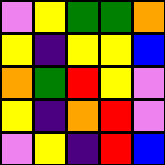[["violet", "yellow", "green", "green", "orange"], ["yellow", "indigo", "yellow", "yellow", "blue"], ["orange", "green", "red", "yellow", "violet"], ["yellow", "indigo", "orange", "red", "violet"], ["violet", "yellow", "indigo", "red", "blue"]]